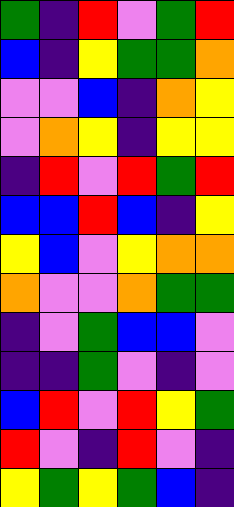[["green", "indigo", "red", "violet", "green", "red"], ["blue", "indigo", "yellow", "green", "green", "orange"], ["violet", "violet", "blue", "indigo", "orange", "yellow"], ["violet", "orange", "yellow", "indigo", "yellow", "yellow"], ["indigo", "red", "violet", "red", "green", "red"], ["blue", "blue", "red", "blue", "indigo", "yellow"], ["yellow", "blue", "violet", "yellow", "orange", "orange"], ["orange", "violet", "violet", "orange", "green", "green"], ["indigo", "violet", "green", "blue", "blue", "violet"], ["indigo", "indigo", "green", "violet", "indigo", "violet"], ["blue", "red", "violet", "red", "yellow", "green"], ["red", "violet", "indigo", "red", "violet", "indigo"], ["yellow", "green", "yellow", "green", "blue", "indigo"]]